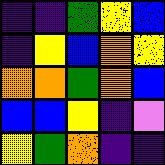[["indigo", "indigo", "green", "yellow", "blue"], ["indigo", "yellow", "blue", "orange", "yellow"], ["orange", "orange", "green", "orange", "blue"], ["blue", "blue", "yellow", "indigo", "violet"], ["yellow", "green", "orange", "indigo", "indigo"]]